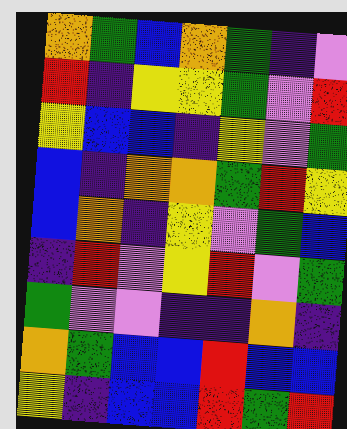[["orange", "green", "blue", "orange", "green", "indigo", "violet"], ["red", "indigo", "yellow", "yellow", "green", "violet", "red"], ["yellow", "blue", "blue", "indigo", "yellow", "violet", "green"], ["blue", "indigo", "orange", "orange", "green", "red", "yellow"], ["blue", "orange", "indigo", "yellow", "violet", "green", "blue"], ["indigo", "red", "violet", "yellow", "red", "violet", "green"], ["green", "violet", "violet", "indigo", "indigo", "orange", "indigo"], ["orange", "green", "blue", "blue", "red", "blue", "blue"], ["yellow", "indigo", "blue", "blue", "red", "green", "red"]]